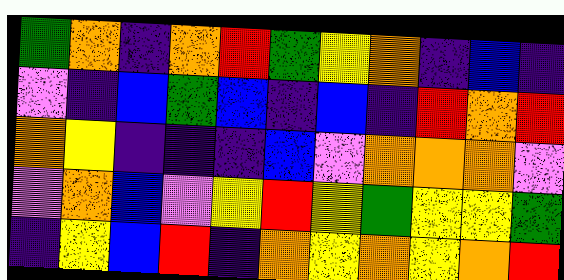[["green", "orange", "indigo", "orange", "red", "green", "yellow", "orange", "indigo", "blue", "indigo"], ["violet", "indigo", "blue", "green", "blue", "indigo", "blue", "indigo", "red", "orange", "red"], ["orange", "yellow", "indigo", "indigo", "indigo", "blue", "violet", "orange", "orange", "orange", "violet"], ["violet", "orange", "blue", "violet", "yellow", "red", "yellow", "green", "yellow", "yellow", "green"], ["indigo", "yellow", "blue", "red", "indigo", "orange", "yellow", "orange", "yellow", "orange", "red"]]